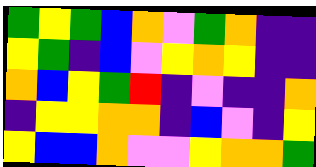[["green", "yellow", "green", "blue", "orange", "violet", "green", "orange", "indigo", "indigo"], ["yellow", "green", "indigo", "blue", "violet", "yellow", "orange", "yellow", "indigo", "indigo"], ["orange", "blue", "yellow", "green", "red", "indigo", "violet", "indigo", "indigo", "orange"], ["indigo", "yellow", "yellow", "orange", "orange", "indigo", "blue", "violet", "indigo", "yellow"], ["yellow", "blue", "blue", "orange", "violet", "violet", "yellow", "orange", "orange", "green"]]